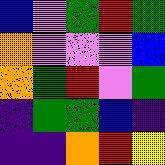[["blue", "violet", "green", "red", "green"], ["orange", "violet", "violet", "violet", "blue"], ["orange", "green", "red", "violet", "green"], ["indigo", "green", "green", "blue", "indigo"], ["indigo", "indigo", "orange", "red", "yellow"]]